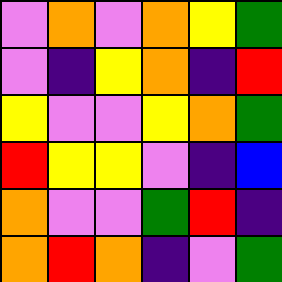[["violet", "orange", "violet", "orange", "yellow", "green"], ["violet", "indigo", "yellow", "orange", "indigo", "red"], ["yellow", "violet", "violet", "yellow", "orange", "green"], ["red", "yellow", "yellow", "violet", "indigo", "blue"], ["orange", "violet", "violet", "green", "red", "indigo"], ["orange", "red", "orange", "indigo", "violet", "green"]]